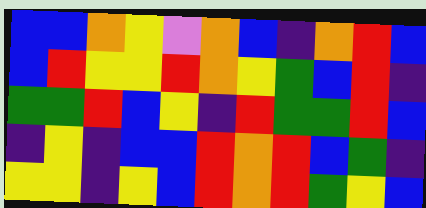[["blue", "blue", "orange", "yellow", "violet", "orange", "blue", "indigo", "orange", "red", "blue"], ["blue", "red", "yellow", "yellow", "red", "orange", "yellow", "green", "blue", "red", "indigo"], ["green", "green", "red", "blue", "yellow", "indigo", "red", "green", "green", "red", "blue"], ["indigo", "yellow", "indigo", "blue", "blue", "red", "orange", "red", "blue", "green", "indigo"], ["yellow", "yellow", "indigo", "yellow", "blue", "red", "orange", "red", "green", "yellow", "blue"]]